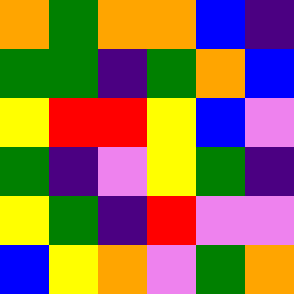[["orange", "green", "orange", "orange", "blue", "indigo"], ["green", "green", "indigo", "green", "orange", "blue"], ["yellow", "red", "red", "yellow", "blue", "violet"], ["green", "indigo", "violet", "yellow", "green", "indigo"], ["yellow", "green", "indigo", "red", "violet", "violet"], ["blue", "yellow", "orange", "violet", "green", "orange"]]